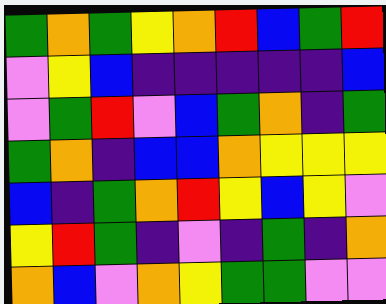[["green", "orange", "green", "yellow", "orange", "red", "blue", "green", "red"], ["violet", "yellow", "blue", "indigo", "indigo", "indigo", "indigo", "indigo", "blue"], ["violet", "green", "red", "violet", "blue", "green", "orange", "indigo", "green"], ["green", "orange", "indigo", "blue", "blue", "orange", "yellow", "yellow", "yellow"], ["blue", "indigo", "green", "orange", "red", "yellow", "blue", "yellow", "violet"], ["yellow", "red", "green", "indigo", "violet", "indigo", "green", "indigo", "orange"], ["orange", "blue", "violet", "orange", "yellow", "green", "green", "violet", "violet"]]